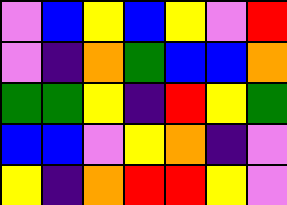[["violet", "blue", "yellow", "blue", "yellow", "violet", "red"], ["violet", "indigo", "orange", "green", "blue", "blue", "orange"], ["green", "green", "yellow", "indigo", "red", "yellow", "green"], ["blue", "blue", "violet", "yellow", "orange", "indigo", "violet"], ["yellow", "indigo", "orange", "red", "red", "yellow", "violet"]]